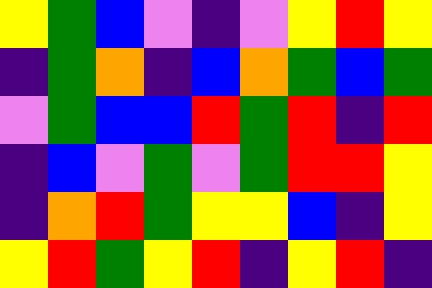[["yellow", "green", "blue", "violet", "indigo", "violet", "yellow", "red", "yellow"], ["indigo", "green", "orange", "indigo", "blue", "orange", "green", "blue", "green"], ["violet", "green", "blue", "blue", "red", "green", "red", "indigo", "red"], ["indigo", "blue", "violet", "green", "violet", "green", "red", "red", "yellow"], ["indigo", "orange", "red", "green", "yellow", "yellow", "blue", "indigo", "yellow"], ["yellow", "red", "green", "yellow", "red", "indigo", "yellow", "red", "indigo"]]